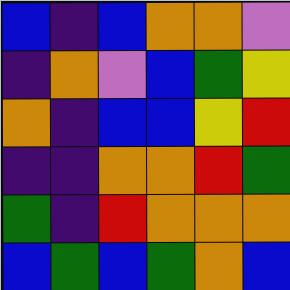[["blue", "indigo", "blue", "orange", "orange", "violet"], ["indigo", "orange", "violet", "blue", "green", "yellow"], ["orange", "indigo", "blue", "blue", "yellow", "red"], ["indigo", "indigo", "orange", "orange", "red", "green"], ["green", "indigo", "red", "orange", "orange", "orange"], ["blue", "green", "blue", "green", "orange", "blue"]]